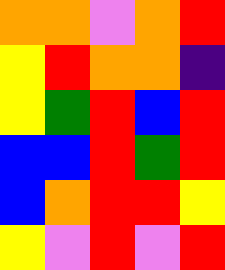[["orange", "orange", "violet", "orange", "red"], ["yellow", "red", "orange", "orange", "indigo"], ["yellow", "green", "red", "blue", "red"], ["blue", "blue", "red", "green", "red"], ["blue", "orange", "red", "red", "yellow"], ["yellow", "violet", "red", "violet", "red"]]